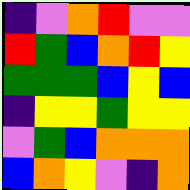[["indigo", "violet", "orange", "red", "violet", "violet"], ["red", "green", "blue", "orange", "red", "yellow"], ["green", "green", "green", "blue", "yellow", "blue"], ["indigo", "yellow", "yellow", "green", "yellow", "yellow"], ["violet", "green", "blue", "orange", "orange", "orange"], ["blue", "orange", "yellow", "violet", "indigo", "orange"]]